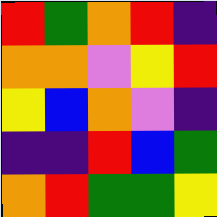[["red", "green", "orange", "red", "indigo"], ["orange", "orange", "violet", "yellow", "red"], ["yellow", "blue", "orange", "violet", "indigo"], ["indigo", "indigo", "red", "blue", "green"], ["orange", "red", "green", "green", "yellow"]]